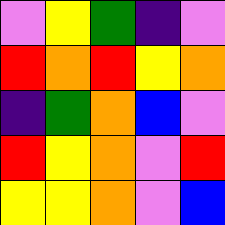[["violet", "yellow", "green", "indigo", "violet"], ["red", "orange", "red", "yellow", "orange"], ["indigo", "green", "orange", "blue", "violet"], ["red", "yellow", "orange", "violet", "red"], ["yellow", "yellow", "orange", "violet", "blue"]]